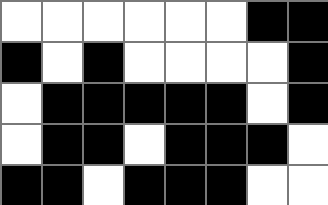[["white", "white", "white", "white", "white", "white", "black", "black"], ["black", "white", "black", "white", "white", "white", "white", "black"], ["white", "black", "black", "black", "black", "black", "white", "black"], ["white", "black", "black", "white", "black", "black", "black", "white"], ["black", "black", "white", "black", "black", "black", "white", "white"]]